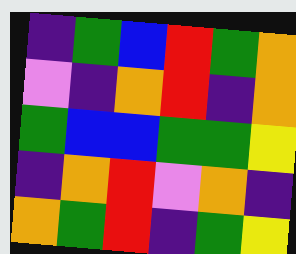[["indigo", "green", "blue", "red", "green", "orange"], ["violet", "indigo", "orange", "red", "indigo", "orange"], ["green", "blue", "blue", "green", "green", "yellow"], ["indigo", "orange", "red", "violet", "orange", "indigo"], ["orange", "green", "red", "indigo", "green", "yellow"]]